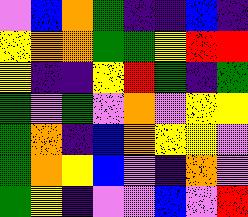[["violet", "blue", "orange", "green", "indigo", "indigo", "blue", "indigo"], ["yellow", "orange", "orange", "green", "green", "yellow", "red", "red"], ["yellow", "indigo", "indigo", "yellow", "red", "green", "indigo", "green"], ["green", "violet", "green", "violet", "orange", "violet", "yellow", "yellow"], ["green", "orange", "indigo", "blue", "orange", "yellow", "yellow", "violet"], ["green", "orange", "yellow", "blue", "violet", "indigo", "orange", "violet"], ["green", "yellow", "indigo", "violet", "violet", "blue", "violet", "red"]]